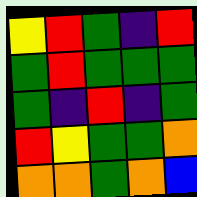[["yellow", "red", "green", "indigo", "red"], ["green", "red", "green", "green", "green"], ["green", "indigo", "red", "indigo", "green"], ["red", "yellow", "green", "green", "orange"], ["orange", "orange", "green", "orange", "blue"]]